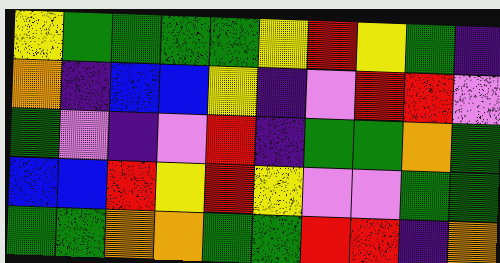[["yellow", "green", "green", "green", "green", "yellow", "red", "yellow", "green", "indigo"], ["orange", "indigo", "blue", "blue", "yellow", "indigo", "violet", "red", "red", "violet"], ["green", "violet", "indigo", "violet", "red", "indigo", "green", "green", "orange", "green"], ["blue", "blue", "red", "yellow", "red", "yellow", "violet", "violet", "green", "green"], ["green", "green", "orange", "orange", "green", "green", "red", "red", "indigo", "orange"]]